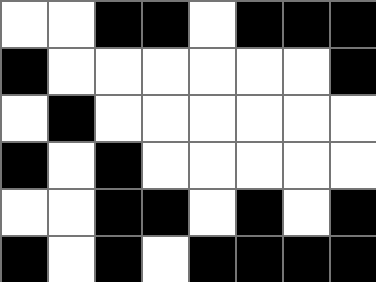[["white", "white", "black", "black", "white", "black", "black", "black"], ["black", "white", "white", "white", "white", "white", "white", "black"], ["white", "black", "white", "white", "white", "white", "white", "white"], ["black", "white", "black", "white", "white", "white", "white", "white"], ["white", "white", "black", "black", "white", "black", "white", "black"], ["black", "white", "black", "white", "black", "black", "black", "black"]]